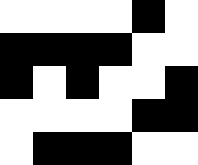[["white", "white", "white", "white", "black", "white"], ["black", "black", "black", "black", "white", "white"], ["black", "white", "black", "white", "white", "black"], ["white", "white", "white", "white", "black", "black"], ["white", "black", "black", "black", "white", "white"]]